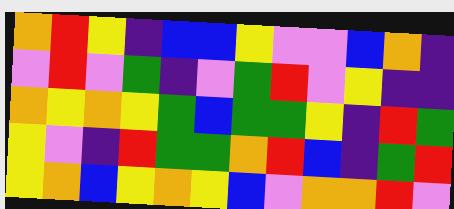[["orange", "red", "yellow", "indigo", "blue", "blue", "yellow", "violet", "violet", "blue", "orange", "indigo"], ["violet", "red", "violet", "green", "indigo", "violet", "green", "red", "violet", "yellow", "indigo", "indigo"], ["orange", "yellow", "orange", "yellow", "green", "blue", "green", "green", "yellow", "indigo", "red", "green"], ["yellow", "violet", "indigo", "red", "green", "green", "orange", "red", "blue", "indigo", "green", "red"], ["yellow", "orange", "blue", "yellow", "orange", "yellow", "blue", "violet", "orange", "orange", "red", "violet"]]